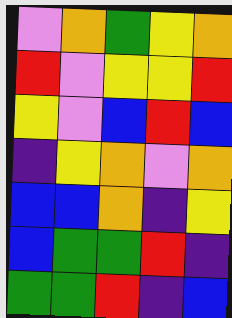[["violet", "orange", "green", "yellow", "orange"], ["red", "violet", "yellow", "yellow", "red"], ["yellow", "violet", "blue", "red", "blue"], ["indigo", "yellow", "orange", "violet", "orange"], ["blue", "blue", "orange", "indigo", "yellow"], ["blue", "green", "green", "red", "indigo"], ["green", "green", "red", "indigo", "blue"]]